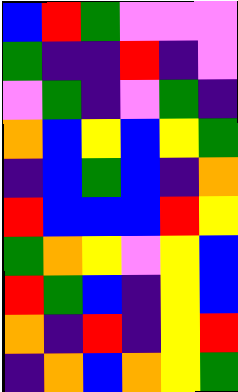[["blue", "red", "green", "violet", "violet", "violet"], ["green", "indigo", "indigo", "red", "indigo", "violet"], ["violet", "green", "indigo", "violet", "green", "indigo"], ["orange", "blue", "yellow", "blue", "yellow", "green"], ["indigo", "blue", "green", "blue", "indigo", "orange"], ["red", "blue", "blue", "blue", "red", "yellow"], ["green", "orange", "yellow", "violet", "yellow", "blue"], ["red", "green", "blue", "indigo", "yellow", "blue"], ["orange", "indigo", "red", "indigo", "yellow", "red"], ["indigo", "orange", "blue", "orange", "yellow", "green"]]